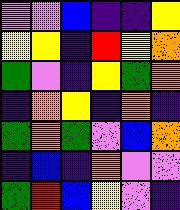[["violet", "violet", "blue", "indigo", "indigo", "yellow"], ["yellow", "yellow", "indigo", "red", "yellow", "orange"], ["green", "violet", "indigo", "yellow", "green", "orange"], ["indigo", "orange", "yellow", "indigo", "orange", "indigo"], ["green", "orange", "green", "violet", "blue", "orange"], ["indigo", "blue", "indigo", "orange", "violet", "violet"], ["green", "red", "blue", "yellow", "violet", "indigo"]]